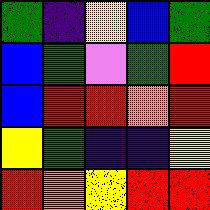[["green", "indigo", "yellow", "blue", "green"], ["blue", "green", "violet", "green", "red"], ["blue", "red", "red", "orange", "red"], ["yellow", "green", "indigo", "indigo", "yellow"], ["red", "orange", "yellow", "red", "red"]]